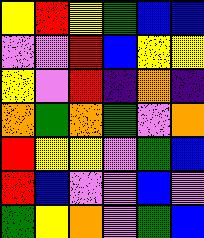[["yellow", "red", "yellow", "green", "blue", "blue"], ["violet", "violet", "red", "blue", "yellow", "yellow"], ["yellow", "violet", "red", "indigo", "orange", "indigo"], ["orange", "green", "orange", "green", "violet", "orange"], ["red", "yellow", "yellow", "violet", "green", "blue"], ["red", "blue", "violet", "violet", "blue", "violet"], ["green", "yellow", "orange", "violet", "green", "blue"]]